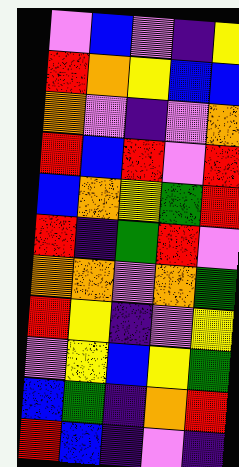[["violet", "blue", "violet", "indigo", "yellow"], ["red", "orange", "yellow", "blue", "blue"], ["orange", "violet", "indigo", "violet", "orange"], ["red", "blue", "red", "violet", "red"], ["blue", "orange", "yellow", "green", "red"], ["red", "indigo", "green", "red", "violet"], ["orange", "orange", "violet", "orange", "green"], ["red", "yellow", "indigo", "violet", "yellow"], ["violet", "yellow", "blue", "yellow", "green"], ["blue", "green", "indigo", "orange", "red"], ["red", "blue", "indigo", "violet", "indigo"]]